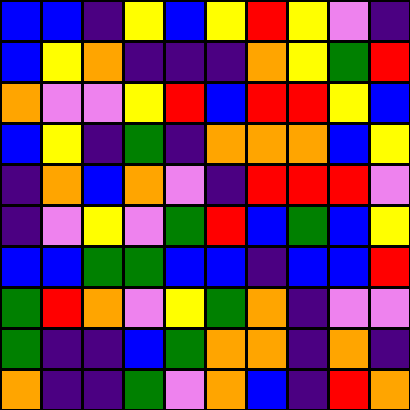[["blue", "blue", "indigo", "yellow", "blue", "yellow", "red", "yellow", "violet", "indigo"], ["blue", "yellow", "orange", "indigo", "indigo", "indigo", "orange", "yellow", "green", "red"], ["orange", "violet", "violet", "yellow", "red", "blue", "red", "red", "yellow", "blue"], ["blue", "yellow", "indigo", "green", "indigo", "orange", "orange", "orange", "blue", "yellow"], ["indigo", "orange", "blue", "orange", "violet", "indigo", "red", "red", "red", "violet"], ["indigo", "violet", "yellow", "violet", "green", "red", "blue", "green", "blue", "yellow"], ["blue", "blue", "green", "green", "blue", "blue", "indigo", "blue", "blue", "red"], ["green", "red", "orange", "violet", "yellow", "green", "orange", "indigo", "violet", "violet"], ["green", "indigo", "indigo", "blue", "green", "orange", "orange", "indigo", "orange", "indigo"], ["orange", "indigo", "indigo", "green", "violet", "orange", "blue", "indigo", "red", "orange"]]